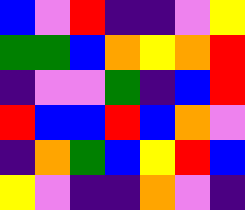[["blue", "violet", "red", "indigo", "indigo", "violet", "yellow"], ["green", "green", "blue", "orange", "yellow", "orange", "red"], ["indigo", "violet", "violet", "green", "indigo", "blue", "red"], ["red", "blue", "blue", "red", "blue", "orange", "violet"], ["indigo", "orange", "green", "blue", "yellow", "red", "blue"], ["yellow", "violet", "indigo", "indigo", "orange", "violet", "indigo"]]